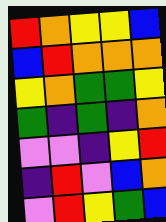[["red", "orange", "yellow", "yellow", "blue"], ["blue", "red", "orange", "orange", "orange"], ["yellow", "orange", "green", "green", "yellow"], ["green", "indigo", "green", "indigo", "orange"], ["violet", "violet", "indigo", "yellow", "red"], ["indigo", "red", "violet", "blue", "orange"], ["violet", "red", "yellow", "green", "blue"]]